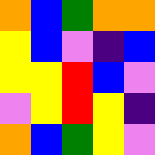[["orange", "blue", "green", "orange", "orange"], ["yellow", "blue", "violet", "indigo", "blue"], ["yellow", "yellow", "red", "blue", "violet"], ["violet", "yellow", "red", "yellow", "indigo"], ["orange", "blue", "green", "yellow", "violet"]]